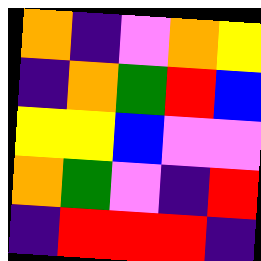[["orange", "indigo", "violet", "orange", "yellow"], ["indigo", "orange", "green", "red", "blue"], ["yellow", "yellow", "blue", "violet", "violet"], ["orange", "green", "violet", "indigo", "red"], ["indigo", "red", "red", "red", "indigo"]]